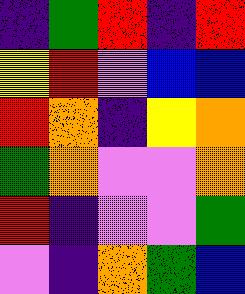[["indigo", "green", "red", "indigo", "red"], ["yellow", "red", "violet", "blue", "blue"], ["red", "orange", "indigo", "yellow", "orange"], ["green", "orange", "violet", "violet", "orange"], ["red", "indigo", "violet", "violet", "green"], ["violet", "indigo", "orange", "green", "blue"]]